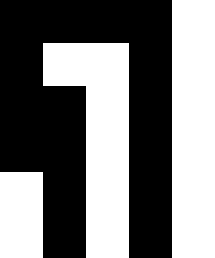[["black", "black", "black", "black", "white"], ["black", "white", "white", "black", "white"], ["black", "black", "white", "black", "white"], ["black", "black", "white", "black", "white"], ["white", "black", "white", "black", "white"], ["white", "black", "white", "black", "white"]]